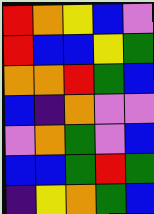[["red", "orange", "yellow", "blue", "violet"], ["red", "blue", "blue", "yellow", "green"], ["orange", "orange", "red", "green", "blue"], ["blue", "indigo", "orange", "violet", "violet"], ["violet", "orange", "green", "violet", "blue"], ["blue", "blue", "green", "red", "green"], ["indigo", "yellow", "orange", "green", "blue"]]